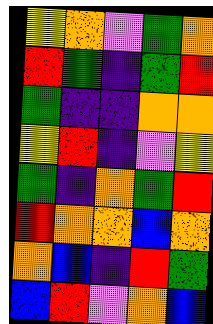[["yellow", "orange", "violet", "green", "orange"], ["red", "green", "indigo", "green", "red"], ["green", "indigo", "indigo", "orange", "orange"], ["yellow", "red", "indigo", "violet", "yellow"], ["green", "indigo", "orange", "green", "red"], ["red", "orange", "orange", "blue", "orange"], ["orange", "blue", "indigo", "red", "green"], ["blue", "red", "violet", "orange", "blue"]]